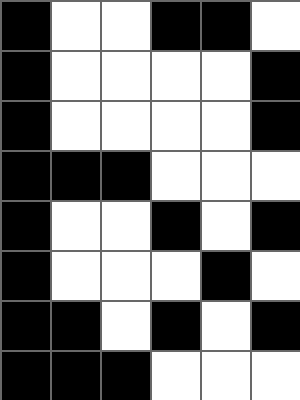[["black", "white", "white", "black", "black", "white"], ["black", "white", "white", "white", "white", "black"], ["black", "white", "white", "white", "white", "black"], ["black", "black", "black", "white", "white", "white"], ["black", "white", "white", "black", "white", "black"], ["black", "white", "white", "white", "black", "white"], ["black", "black", "white", "black", "white", "black"], ["black", "black", "black", "white", "white", "white"]]